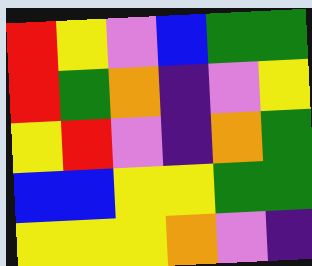[["red", "yellow", "violet", "blue", "green", "green"], ["red", "green", "orange", "indigo", "violet", "yellow"], ["yellow", "red", "violet", "indigo", "orange", "green"], ["blue", "blue", "yellow", "yellow", "green", "green"], ["yellow", "yellow", "yellow", "orange", "violet", "indigo"]]